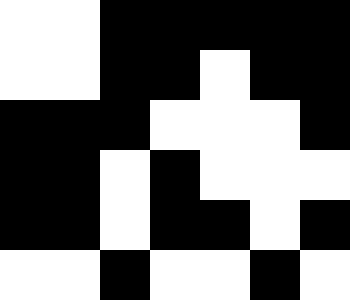[["white", "white", "black", "black", "black", "black", "black"], ["white", "white", "black", "black", "white", "black", "black"], ["black", "black", "black", "white", "white", "white", "black"], ["black", "black", "white", "black", "white", "white", "white"], ["black", "black", "white", "black", "black", "white", "black"], ["white", "white", "black", "white", "white", "black", "white"]]